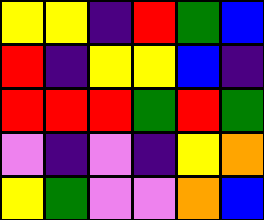[["yellow", "yellow", "indigo", "red", "green", "blue"], ["red", "indigo", "yellow", "yellow", "blue", "indigo"], ["red", "red", "red", "green", "red", "green"], ["violet", "indigo", "violet", "indigo", "yellow", "orange"], ["yellow", "green", "violet", "violet", "orange", "blue"]]